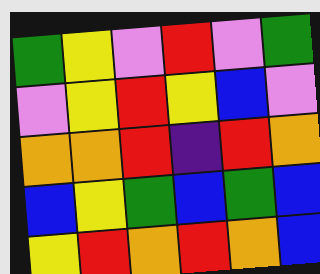[["green", "yellow", "violet", "red", "violet", "green"], ["violet", "yellow", "red", "yellow", "blue", "violet"], ["orange", "orange", "red", "indigo", "red", "orange"], ["blue", "yellow", "green", "blue", "green", "blue"], ["yellow", "red", "orange", "red", "orange", "blue"]]